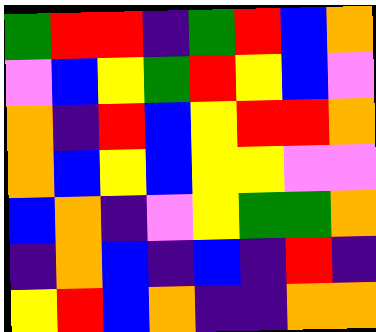[["green", "red", "red", "indigo", "green", "red", "blue", "orange"], ["violet", "blue", "yellow", "green", "red", "yellow", "blue", "violet"], ["orange", "indigo", "red", "blue", "yellow", "red", "red", "orange"], ["orange", "blue", "yellow", "blue", "yellow", "yellow", "violet", "violet"], ["blue", "orange", "indigo", "violet", "yellow", "green", "green", "orange"], ["indigo", "orange", "blue", "indigo", "blue", "indigo", "red", "indigo"], ["yellow", "red", "blue", "orange", "indigo", "indigo", "orange", "orange"]]